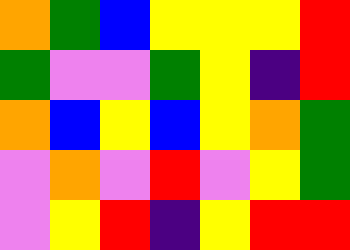[["orange", "green", "blue", "yellow", "yellow", "yellow", "red"], ["green", "violet", "violet", "green", "yellow", "indigo", "red"], ["orange", "blue", "yellow", "blue", "yellow", "orange", "green"], ["violet", "orange", "violet", "red", "violet", "yellow", "green"], ["violet", "yellow", "red", "indigo", "yellow", "red", "red"]]